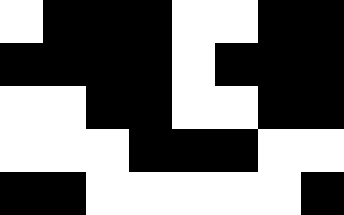[["white", "black", "black", "black", "white", "white", "black", "black"], ["black", "black", "black", "black", "white", "black", "black", "black"], ["white", "white", "black", "black", "white", "white", "black", "black"], ["white", "white", "white", "black", "black", "black", "white", "white"], ["black", "black", "white", "white", "white", "white", "white", "black"]]